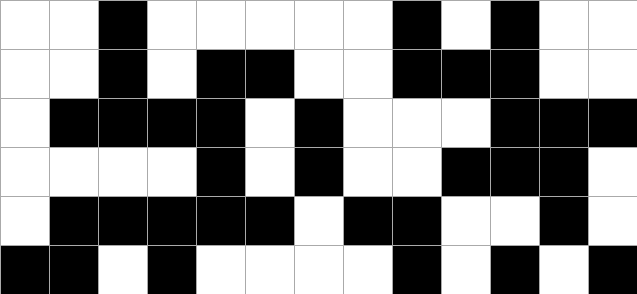[["white", "white", "black", "white", "white", "white", "white", "white", "black", "white", "black", "white", "white"], ["white", "white", "black", "white", "black", "black", "white", "white", "black", "black", "black", "white", "white"], ["white", "black", "black", "black", "black", "white", "black", "white", "white", "white", "black", "black", "black"], ["white", "white", "white", "white", "black", "white", "black", "white", "white", "black", "black", "black", "white"], ["white", "black", "black", "black", "black", "black", "white", "black", "black", "white", "white", "black", "white"], ["black", "black", "white", "black", "white", "white", "white", "white", "black", "white", "black", "white", "black"]]